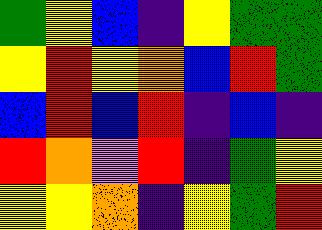[["green", "yellow", "blue", "indigo", "yellow", "green", "green"], ["yellow", "red", "yellow", "orange", "blue", "red", "green"], ["blue", "red", "blue", "red", "indigo", "blue", "indigo"], ["red", "orange", "violet", "red", "indigo", "green", "yellow"], ["yellow", "yellow", "orange", "indigo", "yellow", "green", "red"]]